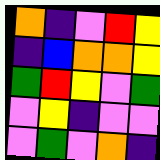[["orange", "indigo", "violet", "red", "yellow"], ["indigo", "blue", "orange", "orange", "yellow"], ["green", "red", "yellow", "violet", "green"], ["violet", "yellow", "indigo", "violet", "violet"], ["violet", "green", "violet", "orange", "indigo"]]